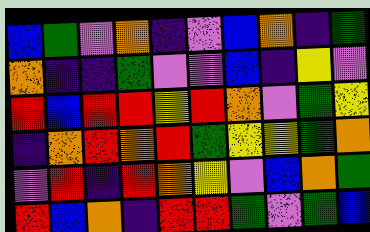[["blue", "green", "violet", "orange", "indigo", "violet", "blue", "orange", "indigo", "green"], ["orange", "indigo", "indigo", "green", "violet", "violet", "blue", "indigo", "yellow", "violet"], ["red", "blue", "red", "red", "yellow", "red", "orange", "violet", "green", "yellow"], ["indigo", "orange", "red", "orange", "red", "green", "yellow", "yellow", "green", "orange"], ["violet", "red", "indigo", "red", "orange", "yellow", "violet", "blue", "orange", "green"], ["red", "blue", "orange", "indigo", "red", "red", "green", "violet", "green", "blue"]]